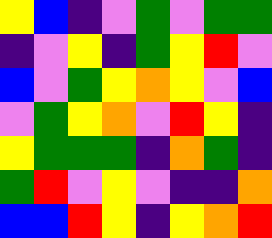[["yellow", "blue", "indigo", "violet", "green", "violet", "green", "green"], ["indigo", "violet", "yellow", "indigo", "green", "yellow", "red", "violet"], ["blue", "violet", "green", "yellow", "orange", "yellow", "violet", "blue"], ["violet", "green", "yellow", "orange", "violet", "red", "yellow", "indigo"], ["yellow", "green", "green", "green", "indigo", "orange", "green", "indigo"], ["green", "red", "violet", "yellow", "violet", "indigo", "indigo", "orange"], ["blue", "blue", "red", "yellow", "indigo", "yellow", "orange", "red"]]